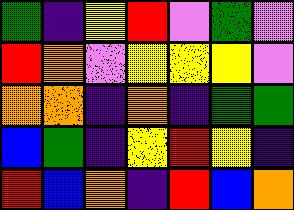[["green", "indigo", "yellow", "red", "violet", "green", "violet"], ["red", "orange", "violet", "yellow", "yellow", "yellow", "violet"], ["orange", "orange", "indigo", "orange", "indigo", "green", "green"], ["blue", "green", "indigo", "yellow", "red", "yellow", "indigo"], ["red", "blue", "orange", "indigo", "red", "blue", "orange"]]